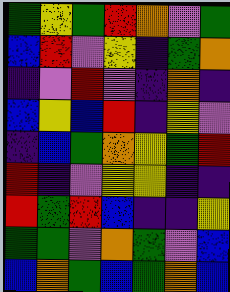[["green", "yellow", "green", "red", "orange", "violet", "green"], ["blue", "red", "violet", "yellow", "indigo", "green", "orange"], ["indigo", "violet", "red", "violet", "indigo", "orange", "indigo"], ["blue", "yellow", "blue", "red", "indigo", "yellow", "violet"], ["indigo", "blue", "green", "orange", "yellow", "green", "red"], ["red", "indigo", "violet", "yellow", "yellow", "indigo", "indigo"], ["red", "green", "red", "blue", "indigo", "indigo", "yellow"], ["green", "green", "violet", "orange", "green", "violet", "blue"], ["blue", "orange", "green", "blue", "green", "orange", "blue"]]